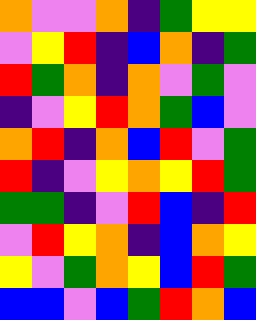[["orange", "violet", "violet", "orange", "indigo", "green", "yellow", "yellow"], ["violet", "yellow", "red", "indigo", "blue", "orange", "indigo", "green"], ["red", "green", "orange", "indigo", "orange", "violet", "green", "violet"], ["indigo", "violet", "yellow", "red", "orange", "green", "blue", "violet"], ["orange", "red", "indigo", "orange", "blue", "red", "violet", "green"], ["red", "indigo", "violet", "yellow", "orange", "yellow", "red", "green"], ["green", "green", "indigo", "violet", "red", "blue", "indigo", "red"], ["violet", "red", "yellow", "orange", "indigo", "blue", "orange", "yellow"], ["yellow", "violet", "green", "orange", "yellow", "blue", "red", "green"], ["blue", "blue", "violet", "blue", "green", "red", "orange", "blue"]]